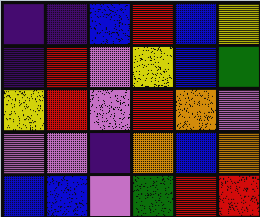[["indigo", "indigo", "blue", "red", "blue", "yellow"], ["indigo", "red", "violet", "yellow", "blue", "green"], ["yellow", "red", "violet", "red", "orange", "violet"], ["violet", "violet", "indigo", "orange", "blue", "orange"], ["blue", "blue", "violet", "green", "red", "red"]]